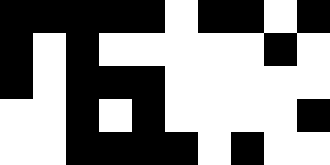[["black", "black", "black", "black", "black", "white", "black", "black", "white", "black"], ["black", "white", "black", "white", "white", "white", "white", "white", "black", "white"], ["black", "white", "black", "black", "black", "white", "white", "white", "white", "white"], ["white", "white", "black", "white", "black", "white", "white", "white", "white", "black"], ["white", "white", "black", "black", "black", "black", "white", "black", "white", "white"]]